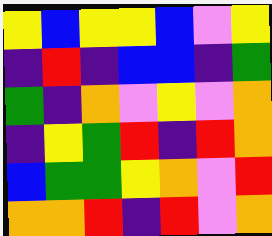[["yellow", "blue", "yellow", "yellow", "blue", "violet", "yellow"], ["indigo", "red", "indigo", "blue", "blue", "indigo", "green"], ["green", "indigo", "orange", "violet", "yellow", "violet", "orange"], ["indigo", "yellow", "green", "red", "indigo", "red", "orange"], ["blue", "green", "green", "yellow", "orange", "violet", "red"], ["orange", "orange", "red", "indigo", "red", "violet", "orange"]]